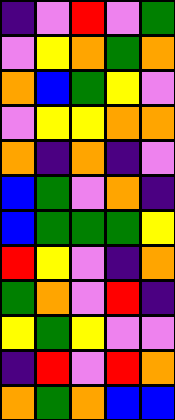[["indigo", "violet", "red", "violet", "green"], ["violet", "yellow", "orange", "green", "orange"], ["orange", "blue", "green", "yellow", "violet"], ["violet", "yellow", "yellow", "orange", "orange"], ["orange", "indigo", "orange", "indigo", "violet"], ["blue", "green", "violet", "orange", "indigo"], ["blue", "green", "green", "green", "yellow"], ["red", "yellow", "violet", "indigo", "orange"], ["green", "orange", "violet", "red", "indigo"], ["yellow", "green", "yellow", "violet", "violet"], ["indigo", "red", "violet", "red", "orange"], ["orange", "green", "orange", "blue", "blue"]]